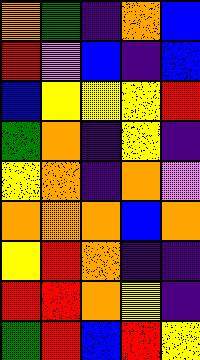[["orange", "green", "indigo", "orange", "blue"], ["red", "violet", "blue", "indigo", "blue"], ["blue", "yellow", "yellow", "yellow", "red"], ["green", "orange", "indigo", "yellow", "indigo"], ["yellow", "orange", "indigo", "orange", "violet"], ["orange", "orange", "orange", "blue", "orange"], ["yellow", "red", "orange", "indigo", "indigo"], ["red", "red", "orange", "yellow", "indigo"], ["green", "red", "blue", "red", "yellow"]]